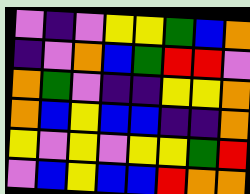[["violet", "indigo", "violet", "yellow", "yellow", "green", "blue", "orange"], ["indigo", "violet", "orange", "blue", "green", "red", "red", "violet"], ["orange", "green", "violet", "indigo", "indigo", "yellow", "yellow", "orange"], ["orange", "blue", "yellow", "blue", "blue", "indigo", "indigo", "orange"], ["yellow", "violet", "yellow", "violet", "yellow", "yellow", "green", "red"], ["violet", "blue", "yellow", "blue", "blue", "red", "orange", "orange"]]